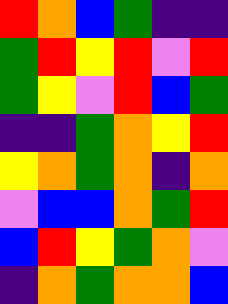[["red", "orange", "blue", "green", "indigo", "indigo"], ["green", "red", "yellow", "red", "violet", "red"], ["green", "yellow", "violet", "red", "blue", "green"], ["indigo", "indigo", "green", "orange", "yellow", "red"], ["yellow", "orange", "green", "orange", "indigo", "orange"], ["violet", "blue", "blue", "orange", "green", "red"], ["blue", "red", "yellow", "green", "orange", "violet"], ["indigo", "orange", "green", "orange", "orange", "blue"]]